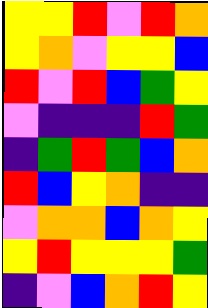[["yellow", "yellow", "red", "violet", "red", "orange"], ["yellow", "orange", "violet", "yellow", "yellow", "blue"], ["red", "violet", "red", "blue", "green", "yellow"], ["violet", "indigo", "indigo", "indigo", "red", "green"], ["indigo", "green", "red", "green", "blue", "orange"], ["red", "blue", "yellow", "orange", "indigo", "indigo"], ["violet", "orange", "orange", "blue", "orange", "yellow"], ["yellow", "red", "yellow", "yellow", "yellow", "green"], ["indigo", "violet", "blue", "orange", "red", "yellow"]]